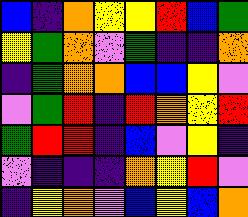[["blue", "indigo", "orange", "yellow", "yellow", "red", "blue", "green"], ["yellow", "green", "orange", "violet", "green", "indigo", "indigo", "orange"], ["indigo", "green", "orange", "orange", "blue", "blue", "yellow", "violet"], ["violet", "green", "red", "indigo", "red", "orange", "yellow", "red"], ["green", "red", "red", "indigo", "blue", "violet", "yellow", "indigo"], ["violet", "indigo", "indigo", "indigo", "orange", "yellow", "red", "violet"], ["indigo", "yellow", "orange", "violet", "blue", "yellow", "blue", "orange"]]